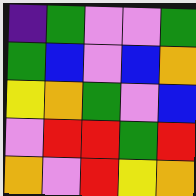[["indigo", "green", "violet", "violet", "green"], ["green", "blue", "violet", "blue", "orange"], ["yellow", "orange", "green", "violet", "blue"], ["violet", "red", "red", "green", "red"], ["orange", "violet", "red", "yellow", "orange"]]